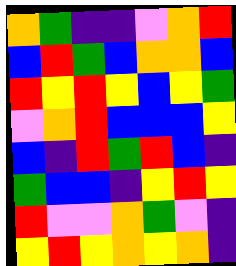[["orange", "green", "indigo", "indigo", "violet", "orange", "red"], ["blue", "red", "green", "blue", "orange", "orange", "blue"], ["red", "yellow", "red", "yellow", "blue", "yellow", "green"], ["violet", "orange", "red", "blue", "blue", "blue", "yellow"], ["blue", "indigo", "red", "green", "red", "blue", "indigo"], ["green", "blue", "blue", "indigo", "yellow", "red", "yellow"], ["red", "violet", "violet", "orange", "green", "violet", "indigo"], ["yellow", "red", "yellow", "orange", "yellow", "orange", "indigo"]]